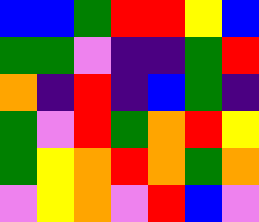[["blue", "blue", "green", "red", "red", "yellow", "blue"], ["green", "green", "violet", "indigo", "indigo", "green", "red"], ["orange", "indigo", "red", "indigo", "blue", "green", "indigo"], ["green", "violet", "red", "green", "orange", "red", "yellow"], ["green", "yellow", "orange", "red", "orange", "green", "orange"], ["violet", "yellow", "orange", "violet", "red", "blue", "violet"]]